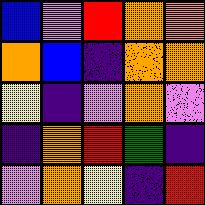[["blue", "violet", "red", "orange", "orange"], ["orange", "blue", "indigo", "orange", "orange"], ["yellow", "indigo", "violet", "orange", "violet"], ["indigo", "orange", "red", "green", "indigo"], ["violet", "orange", "yellow", "indigo", "red"]]